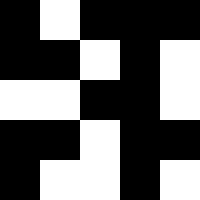[["black", "white", "black", "black", "black"], ["black", "black", "white", "black", "white"], ["white", "white", "black", "black", "white"], ["black", "black", "white", "black", "black"], ["black", "white", "white", "black", "white"]]